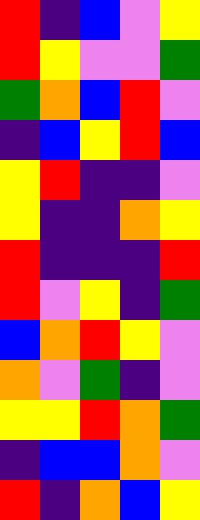[["red", "indigo", "blue", "violet", "yellow"], ["red", "yellow", "violet", "violet", "green"], ["green", "orange", "blue", "red", "violet"], ["indigo", "blue", "yellow", "red", "blue"], ["yellow", "red", "indigo", "indigo", "violet"], ["yellow", "indigo", "indigo", "orange", "yellow"], ["red", "indigo", "indigo", "indigo", "red"], ["red", "violet", "yellow", "indigo", "green"], ["blue", "orange", "red", "yellow", "violet"], ["orange", "violet", "green", "indigo", "violet"], ["yellow", "yellow", "red", "orange", "green"], ["indigo", "blue", "blue", "orange", "violet"], ["red", "indigo", "orange", "blue", "yellow"]]